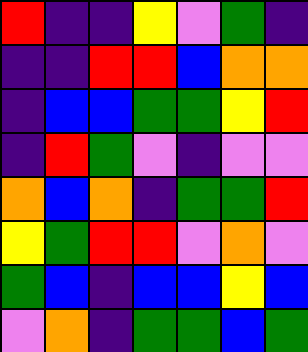[["red", "indigo", "indigo", "yellow", "violet", "green", "indigo"], ["indigo", "indigo", "red", "red", "blue", "orange", "orange"], ["indigo", "blue", "blue", "green", "green", "yellow", "red"], ["indigo", "red", "green", "violet", "indigo", "violet", "violet"], ["orange", "blue", "orange", "indigo", "green", "green", "red"], ["yellow", "green", "red", "red", "violet", "orange", "violet"], ["green", "blue", "indigo", "blue", "blue", "yellow", "blue"], ["violet", "orange", "indigo", "green", "green", "blue", "green"]]